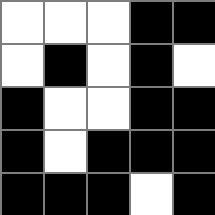[["white", "white", "white", "black", "black"], ["white", "black", "white", "black", "white"], ["black", "white", "white", "black", "black"], ["black", "white", "black", "black", "black"], ["black", "black", "black", "white", "black"]]